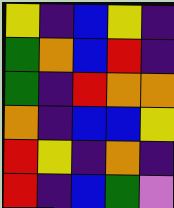[["yellow", "indigo", "blue", "yellow", "indigo"], ["green", "orange", "blue", "red", "indigo"], ["green", "indigo", "red", "orange", "orange"], ["orange", "indigo", "blue", "blue", "yellow"], ["red", "yellow", "indigo", "orange", "indigo"], ["red", "indigo", "blue", "green", "violet"]]